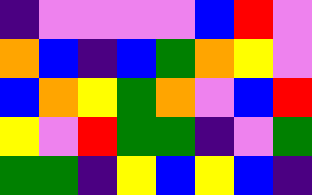[["indigo", "violet", "violet", "violet", "violet", "blue", "red", "violet"], ["orange", "blue", "indigo", "blue", "green", "orange", "yellow", "violet"], ["blue", "orange", "yellow", "green", "orange", "violet", "blue", "red"], ["yellow", "violet", "red", "green", "green", "indigo", "violet", "green"], ["green", "green", "indigo", "yellow", "blue", "yellow", "blue", "indigo"]]